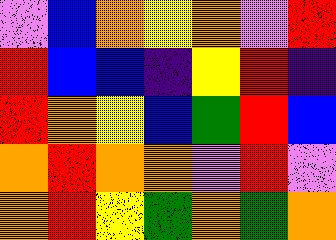[["violet", "blue", "orange", "yellow", "orange", "violet", "red"], ["red", "blue", "blue", "indigo", "yellow", "red", "indigo"], ["red", "orange", "yellow", "blue", "green", "red", "blue"], ["orange", "red", "orange", "orange", "violet", "red", "violet"], ["orange", "red", "yellow", "green", "orange", "green", "orange"]]